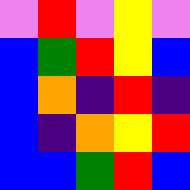[["violet", "red", "violet", "yellow", "violet"], ["blue", "green", "red", "yellow", "blue"], ["blue", "orange", "indigo", "red", "indigo"], ["blue", "indigo", "orange", "yellow", "red"], ["blue", "blue", "green", "red", "blue"]]